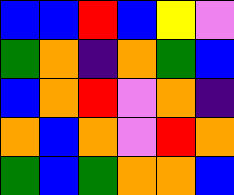[["blue", "blue", "red", "blue", "yellow", "violet"], ["green", "orange", "indigo", "orange", "green", "blue"], ["blue", "orange", "red", "violet", "orange", "indigo"], ["orange", "blue", "orange", "violet", "red", "orange"], ["green", "blue", "green", "orange", "orange", "blue"]]